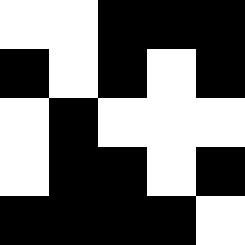[["white", "white", "black", "black", "black"], ["black", "white", "black", "white", "black"], ["white", "black", "white", "white", "white"], ["white", "black", "black", "white", "black"], ["black", "black", "black", "black", "white"]]